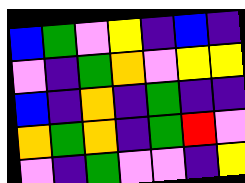[["blue", "green", "violet", "yellow", "indigo", "blue", "indigo"], ["violet", "indigo", "green", "orange", "violet", "yellow", "yellow"], ["blue", "indigo", "orange", "indigo", "green", "indigo", "indigo"], ["orange", "green", "orange", "indigo", "green", "red", "violet"], ["violet", "indigo", "green", "violet", "violet", "indigo", "yellow"]]